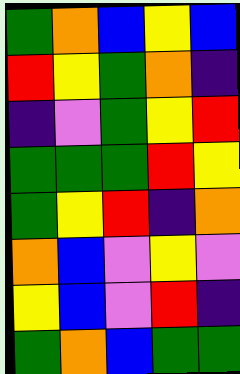[["green", "orange", "blue", "yellow", "blue"], ["red", "yellow", "green", "orange", "indigo"], ["indigo", "violet", "green", "yellow", "red"], ["green", "green", "green", "red", "yellow"], ["green", "yellow", "red", "indigo", "orange"], ["orange", "blue", "violet", "yellow", "violet"], ["yellow", "blue", "violet", "red", "indigo"], ["green", "orange", "blue", "green", "green"]]